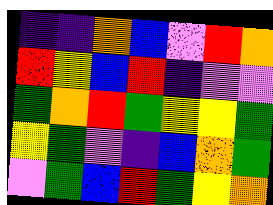[["indigo", "indigo", "orange", "blue", "violet", "red", "orange"], ["red", "yellow", "blue", "red", "indigo", "violet", "violet"], ["green", "orange", "red", "green", "yellow", "yellow", "green"], ["yellow", "green", "violet", "indigo", "blue", "orange", "green"], ["violet", "green", "blue", "red", "green", "yellow", "orange"]]